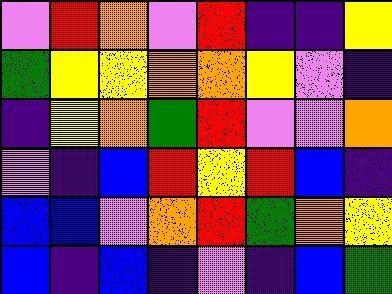[["violet", "red", "orange", "violet", "red", "indigo", "indigo", "yellow"], ["green", "yellow", "yellow", "orange", "orange", "yellow", "violet", "indigo"], ["indigo", "yellow", "orange", "green", "red", "violet", "violet", "orange"], ["violet", "indigo", "blue", "red", "yellow", "red", "blue", "indigo"], ["blue", "blue", "violet", "orange", "red", "green", "orange", "yellow"], ["blue", "indigo", "blue", "indigo", "violet", "indigo", "blue", "green"]]